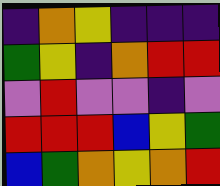[["indigo", "orange", "yellow", "indigo", "indigo", "indigo"], ["green", "yellow", "indigo", "orange", "red", "red"], ["violet", "red", "violet", "violet", "indigo", "violet"], ["red", "red", "red", "blue", "yellow", "green"], ["blue", "green", "orange", "yellow", "orange", "red"]]